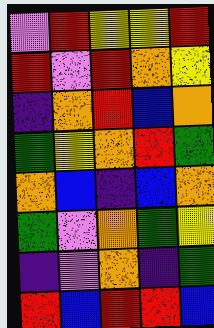[["violet", "red", "yellow", "yellow", "red"], ["red", "violet", "red", "orange", "yellow"], ["indigo", "orange", "red", "blue", "orange"], ["green", "yellow", "orange", "red", "green"], ["orange", "blue", "indigo", "blue", "orange"], ["green", "violet", "orange", "green", "yellow"], ["indigo", "violet", "orange", "indigo", "green"], ["red", "blue", "red", "red", "blue"]]